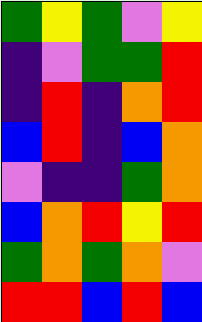[["green", "yellow", "green", "violet", "yellow"], ["indigo", "violet", "green", "green", "red"], ["indigo", "red", "indigo", "orange", "red"], ["blue", "red", "indigo", "blue", "orange"], ["violet", "indigo", "indigo", "green", "orange"], ["blue", "orange", "red", "yellow", "red"], ["green", "orange", "green", "orange", "violet"], ["red", "red", "blue", "red", "blue"]]